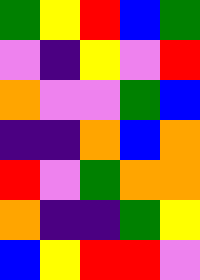[["green", "yellow", "red", "blue", "green"], ["violet", "indigo", "yellow", "violet", "red"], ["orange", "violet", "violet", "green", "blue"], ["indigo", "indigo", "orange", "blue", "orange"], ["red", "violet", "green", "orange", "orange"], ["orange", "indigo", "indigo", "green", "yellow"], ["blue", "yellow", "red", "red", "violet"]]